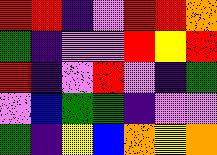[["red", "red", "indigo", "violet", "red", "red", "orange"], ["green", "indigo", "violet", "violet", "red", "yellow", "red"], ["red", "indigo", "violet", "red", "violet", "indigo", "green"], ["violet", "blue", "green", "green", "indigo", "violet", "violet"], ["green", "indigo", "yellow", "blue", "orange", "yellow", "orange"]]